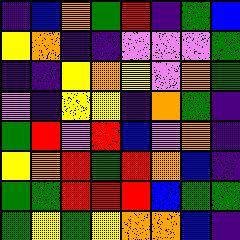[["indigo", "blue", "orange", "green", "red", "indigo", "green", "blue"], ["yellow", "orange", "indigo", "indigo", "violet", "violet", "violet", "green"], ["indigo", "indigo", "yellow", "orange", "yellow", "violet", "orange", "green"], ["violet", "indigo", "yellow", "yellow", "indigo", "orange", "green", "indigo"], ["green", "red", "violet", "red", "blue", "violet", "orange", "indigo"], ["yellow", "orange", "red", "green", "red", "orange", "blue", "indigo"], ["green", "green", "red", "red", "red", "blue", "green", "green"], ["green", "yellow", "green", "yellow", "orange", "orange", "blue", "indigo"]]